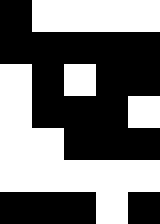[["black", "white", "white", "white", "white"], ["black", "black", "black", "black", "black"], ["white", "black", "white", "black", "black"], ["white", "black", "black", "black", "white"], ["white", "white", "black", "black", "black"], ["white", "white", "white", "white", "white"], ["black", "black", "black", "white", "black"]]